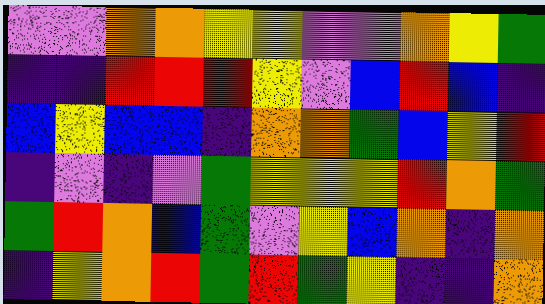[["violet", "violet", "orange", "orange", "yellow", "yellow", "violet", "violet", "orange", "yellow", "green"], ["indigo", "indigo", "red", "red", "red", "yellow", "violet", "blue", "red", "blue", "indigo"], ["blue", "yellow", "blue", "blue", "indigo", "orange", "orange", "green", "blue", "yellow", "red"], ["indigo", "violet", "indigo", "violet", "green", "yellow", "yellow", "yellow", "red", "orange", "green"], ["green", "red", "orange", "blue", "green", "violet", "yellow", "blue", "orange", "indigo", "orange"], ["indigo", "yellow", "orange", "red", "green", "red", "green", "yellow", "indigo", "indigo", "orange"]]